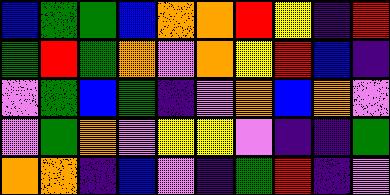[["blue", "green", "green", "blue", "orange", "orange", "red", "yellow", "indigo", "red"], ["green", "red", "green", "orange", "violet", "orange", "yellow", "red", "blue", "indigo"], ["violet", "green", "blue", "green", "indigo", "violet", "orange", "blue", "orange", "violet"], ["violet", "green", "orange", "violet", "yellow", "yellow", "violet", "indigo", "indigo", "green"], ["orange", "orange", "indigo", "blue", "violet", "indigo", "green", "red", "indigo", "violet"]]